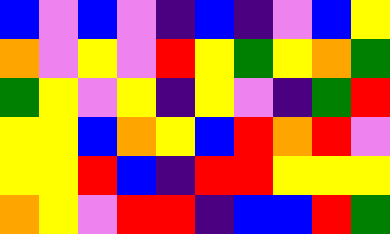[["blue", "violet", "blue", "violet", "indigo", "blue", "indigo", "violet", "blue", "yellow"], ["orange", "violet", "yellow", "violet", "red", "yellow", "green", "yellow", "orange", "green"], ["green", "yellow", "violet", "yellow", "indigo", "yellow", "violet", "indigo", "green", "red"], ["yellow", "yellow", "blue", "orange", "yellow", "blue", "red", "orange", "red", "violet"], ["yellow", "yellow", "red", "blue", "indigo", "red", "red", "yellow", "yellow", "yellow"], ["orange", "yellow", "violet", "red", "red", "indigo", "blue", "blue", "red", "green"]]